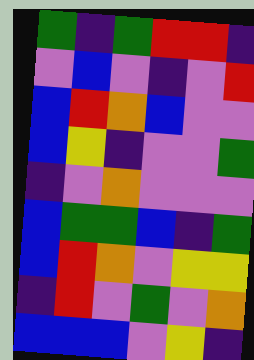[["green", "indigo", "green", "red", "red", "indigo"], ["violet", "blue", "violet", "indigo", "violet", "red"], ["blue", "red", "orange", "blue", "violet", "violet"], ["blue", "yellow", "indigo", "violet", "violet", "green"], ["indigo", "violet", "orange", "violet", "violet", "violet"], ["blue", "green", "green", "blue", "indigo", "green"], ["blue", "red", "orange", "violet", "yellow", "yellow"], ["indigo", "red", "violet", "green", "violet", "orange"], ["blue", "blue", "blue", "violet", "yellow", "indigo"]]